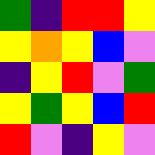[["green", "indigo", "red", "red", "yellow"], ["yellow", "orange", "yellow", "blue", "violet"], ["indigo", "yellow", "red", "violet", "green"], ["yellow", "green", "yellow", "blue", "red"], ["red", "violet", "indigo", "yellow", "violet"]]